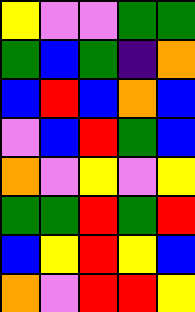[["yellow", "violet", "violet", "green", "green"], ["green", "blue", "green", "indigo", "orange"], ["blue", "red", "blue", "orange", "blue"], ["violet", "blue", "red", "green", "blue"], ["orange", "violet", "yellow", "violet", "yellow"], ["green", "green", "red", "green", "red"], ["blue", "yellow", "red", "yellow", "blue"], ["orange", "violet", "red", "red", "yellow"]]